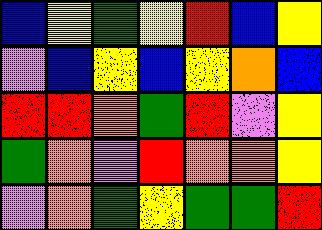[["blue", "yellow", "green", "yellow", "red", "blue", "yellow"], ["violet", "blue", "yellow", "blue", "yellow", "orange", "blue"], ["red", "red", "orange", "green", "red", "violet", "yellow"], ["green", "orange", "violet", "red", "orange", "orange", "yellow"], ["violet", "orange", "green", "yellow", "green", "green", "red"]]